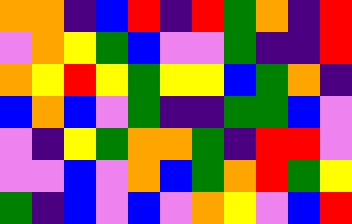[["orange", "orange", "indigo", "blue", "red", "indigo", "red", "green", "orange", "indigo", "red"], ["violet", "orange", "yellow", "green", "blue", "violet", "violet", "green", "indigo", "indigo", "red"], ["orange", "yellow", "red", "yellow", "green", "yellow", "yellow", "blue", "green", "orange", "indigo"], ["blue", "orange", "blue", "violet", "green", "indigo", "indigo", "green", "green", "blue", "violet"], ["violet", "indigo", "yellow", "green", "orange", "orange", "green", "indigo", "red", "red", "violet"], ["violet", "violet", "blue", "violet", "orange", "blue", "green", "orange", "red", "green", "yellow"], ["green", "indigo", "blue", "violet", "blue", "violet", "orange", "yellow", "violet", "blue", "red"]]